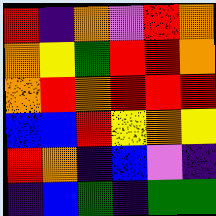[["red", "indigo", "orange", "violet", "red", "orange"], ["orange", "yellow", "green", "red", "red", "orange"], ["orange", "red", "orange", "red", "red", "red"], ["blue", "blue", "red", "yellow", "orange", "yellow"], ["red", "orange", "indigo", "blue", "violet", "indigo"], ["indigo", "blue", "green", "indigo", "green", "green"]]